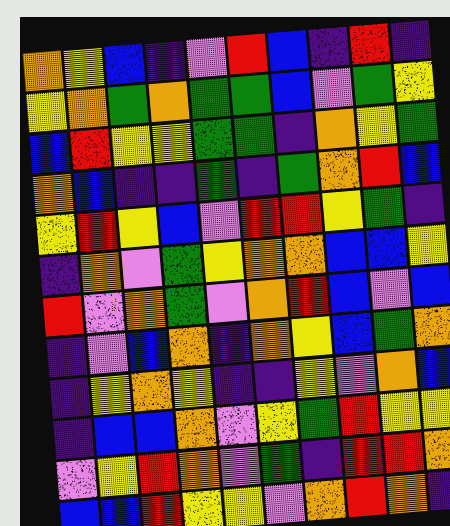[["orange", "yellow", "blue", "indigo", "violet", "red", "blue", "indigo", "red", "indigo"], ["yellow", "orange", "green", "orange", "green", "green", "blue", "violet", "green", "yellow"], ["blue", "red", "yellow", "yellow", "green", "green", "indigo", "orange", "yellow", "green"], ["orange", "blue", "indigo", "indigo", "green", "indigo", "green", "orange", "red", "blue"], ["yellow", "red", "yellow", "blue", "violet", "red", "red", "yellow", "green", "indigo"], ["indigo", "orange", "violet", "green", "yellow", "orange", "orange", "blue", "blue", "yellow"], ["red", "violet", "orange", "green", "violet", "orange", "red", "blue", "violet", "blue"], ["indigo", "violet", "blue", "orange", "indigo", "orange", "yellow", "blue", "green", "orange"], ["indigo", "yellow", "orange", "yellow", "indigo", "indigo", "yellow", "violet", "orange", "blue"], ["indigo", "blue", "blue", "orange", "violet", "yellow", "green", "red", "yellow", "yellow"], ["violet", "yellow", "red", "orange", "violet", "green", "indigo", "red", "red", "orange"], ["blue", "blue", "red", "yellow", "yellow", "violet", "orange", "red", "orange", "indigo"]]